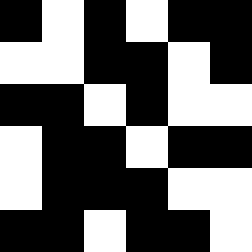[["black", "white", "black", "white", "black", "black"], ["white", "white", "black", "black", "white", "black"], ["black", "black", "white", "black", "white", "white"], ["white", "black", "black", "white", "black", "black"], ["white", "black", "black", "black", "white", "white"], ["black", "black", "white", "black", "black", "white"]]